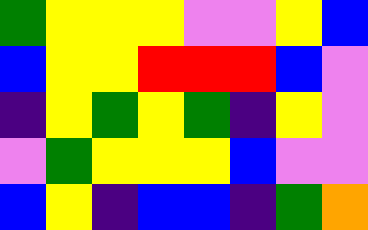[["green", "yellow", "yellow", "yellow", "violet", "violet", "yellow", "blue"], ["blue", "yellow", "yellow", "red", "red", "red", "blue", "violet"], ["indigo", "yellow", "green", "yellow", "green", "indigo", "yellow", "violet"], ["violet", "green", "yellow", "yellow", "yellow", "blue", "violet", "violet"], ["blue", "yellow", "indigo", "blue", "blue", "indigo", "green", "orange"]]